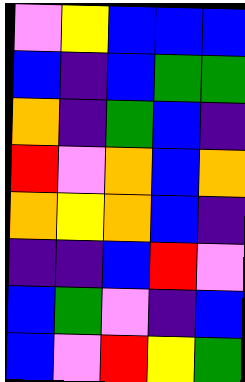[["violet", "yellow", "blue", "blue", "blue"], ["blue", "indigo", "blue", "green", "green"], ["orange", "indigo", "green", "blue", "indigo"], ["red", "violet", "orange", "blue", "orange"], ["orange", "yellow", "orange", "blue", "indigo"], ["indigo", "indigo", "blue", "red", "violet"], ["blue", "green", "violet", "indigo", "blue"], ["blue", "violet", "red", "yellow", "green"]]